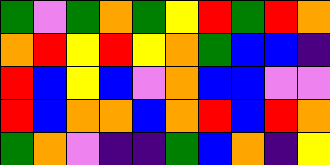[["green", "violet", "green", "orange", "green", "yellow", "red", "green", "red", "orange"], ["orange", "red", "yellow", "red", "yellow", "orange", "green", "blue", "blue", "indigo"], ["red", "blue", "yellow", "blue", "violet", "orange", "blue", "blue", "violet", "violet"], ["red", "blue", "orange", "orange", "blue", "orange", "red", "blue", "red", "orange"], ["green", "orange", "violet", "indigo", "indigo", "green", "blue", "orange", "indigo", "yellow"]]